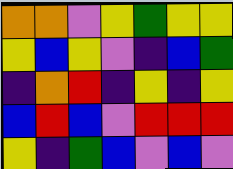[["orange", "orange", "violet", "yellow", "green", "yellow", "yellow"], ["yellow", "blue", "yellow", "violet", "indigo", "blue", "green"], ["indigo", "orange", "red", "indigo", "yellow", "indigo", "yellow"], ["blue", "red", "blue", "violet", "red", "red", "red"], ["yellow", "indigo", "green", "blue", "violet", "blue", "violet"]]